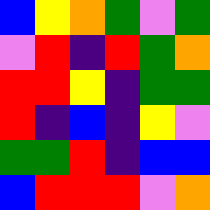[["blue", "yellow", "orange", "green", "violet", "green"], ["violet", "red", "indigo", "red", "green", "orange"], ["red", "red", "yellow", "indigo", "green", "green"], ["red", "indigo", "blue", "indigo", "yellow", "violet"], ["green", "green", "red", "indigo", "blue", "blue"], ["blue", "red", "red", "red", "violet", "orange"]]